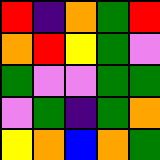[["red", "indigo", "orange", "green", "red"], ["orange", "red", "yellow", "green", "violet"], ["green", "violet", "violet", "green", "green"], ["violet", "green", "indigo", "green", "orange"], ["yellow", "orange", "blue", "orange", "green"]]